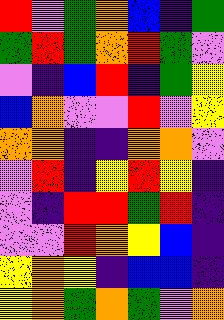[["red", "violet", "green", "orange", "blue", "indigo", "green"], ["green", "red", "green", "orange", "red", "green", "violet"], ["violet", "indigo", "blue", "red", "indigo", "green", "yellow"], ["blue", "orange", "violet", "violet", "red", "violet", "yellow"], ["orange", "orange", "indigo", "indigo", "orange", "orange", "violet"], ["violet", "red", "indigo", "yellow", "red", "yellow", "indigo"], ["violet", "indigo", "red", "red", "green", "red", "indigo"], ["violet", "violet", "red", "orange", "yellow", "blue", "indigo"], ["yellow", "orange", "yellow", "indigo", "blue", "blue", "indigo"], ["yellow", "orange", "green", "orange", "green", "violet", "orange"]]